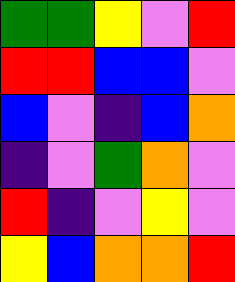[["green", "green", "yellow", "violet", "red"], ["red", "red", "blue", "blue", "violet"], ["blue", "violet", "indigo", "blue", "orange"], ["indigo", "violet", "green", "orange", "violet"], ["red", "indigo", "violet", "yellow", "violet"], ["yellow", "blue", "orange", "orange", "red"]]